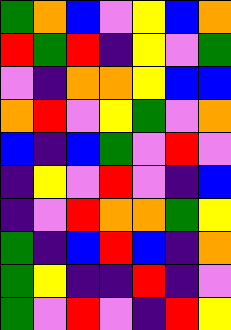[["green", "orange", "blue", "violet", "yellow", "blue", "orange"], ["red", "green", "red", "indigo", "yellow", "violet", "green"], ["violet", "indigo", "orange", "orange", "yellow", "blue", "blue"], ["orange", "red", "violet", "yellow", "green", "violet", "orange"], ["blue", "indigo", "blue", "green", "violet", "red", "violet"], ["indigo", "yellow", "violet", "red", "violet", "indigo", "blue"], ["indigo", "violet", "red", "orange", "orange", "green", "yellow"], ["green", "indigo", "blue", "red", "blue", "indigo", "orange"], ["green", "yellow", "indigo", "indigo", "red", "indigo", "violet"], ["green", "violet", "red", "violet", "indigo", "red", "yellow"]]